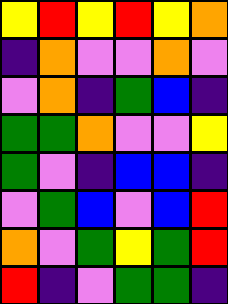[["yellow", "red", "yellow", "red", "yellow", "orange"], ["indigo", "orange", "violet", "violet", "orange", "violet"], ["violet", "orange", "indigo", "green", "blue", "indigo"], ["green", "green", "orange", "violet", "violet", "yellow"], ["green", "violet", "indigo", "blue", "blue", "indigo"], ["violet", "green", "blue", "violet", "blue", "red"], ["orange", "violet", "green", "yellow", "green", "red"], ["red", "indigo", "violet", "green", "green", "indigo"]]